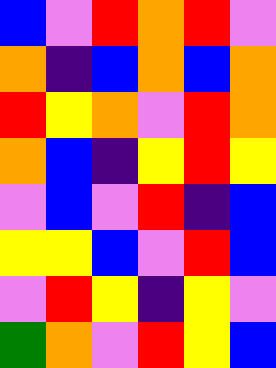[["blue", "violet", "red", "orange", "red", "violet"], ["orange", "indigo", "blue", "orange", "blue", "orange"], ["red", "yellow", "orange", "violet", "red", "orange"], ["orange", "blue", "indigo", "yellow", "red", "yellow"], ["violet", "blue", "violet", "red", "indigo", "blue"], ["yellow", "yellow", "blue", "violet", "red", "blue"], ["violet", "red", "yellow", "indigo", "yellow", "violet"], ["green", "orange", "violet", "red", "yellow", "blue"]]